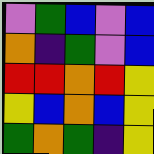[["violet", "green", "blue", "violet", "blue"], ["orange", "indigo", "green", "violet", "blue"], ["red", "red", "orange", "red", "yellow"], ["yellow", "blue", "orange", "blue", "yellow"], ["green", "orange", "green", "indigo", "yellow"]]